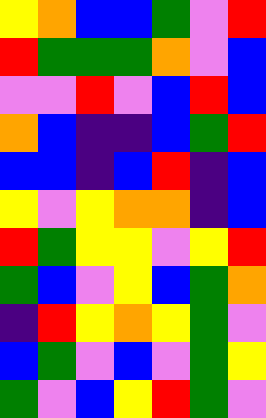[["yellow", "orange", "blue", "blue", "green", "violet", "red"], ["red", "green", "green", "green", "orange", "violet", "blue"], ["violet", "violet", "red", "violet", "blue", "red", "blue"], ["orange", "blue", "indigo", "indigo", "blue", "green", "red"], ["blue", "blue", "indigo", "blue", "red", "indigo", "blue"], ["yellow", "violet", "yellow", "orange", "orange", "indigo", "blue"], ["red", "green", "yellow", "yellow", "violet", "yellow", "red"], ["green", "blue", "violet", "yellow", "blue", "green", "orange"], ["indigo", "red", "yellow", "orange", "yellow", "green", "violet"], ["blue", "green", "violet", "blue", "violet", "green", "yellow"], ["green", "violet", "blue", "yellow", "red", "green", "violet"]]